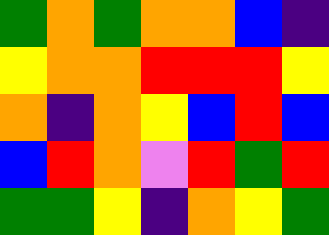[["green", "orange", "green", "orange", "orange", "blue", "indigo"], ["yellow", "orange", "orange", "red", "red", "red", "yellow"], ["orange", "indigo", "orange", "yellow", "blue", "red", "blue"], ["blue", "red", "orange", "violet", "red", "green", "red"], ["green", "green", "yellow", "indigo", "orange", "yellow", "green"]]